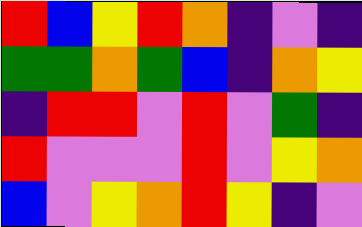[["red", "blue", "yellow", "red", "orange", "indigo", "violet", "indigo"], ["green", "green", "orange", "green", "blue", "indigo", "orange", "yellow"], ["indigo", "red", "red", "violet", "red", "violet", "green", "indigo"], ["red", "violet", "violet", "violet", "red", "violet", "yellow", "orange"], ["blue", "violet", "yellow", "orange", "red", "yellow", "indigo", "violet"]]